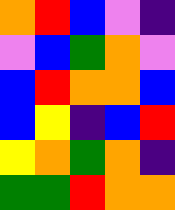[["orange", "red", "blue", "violet", "indigo"], ["violet", "blue", "green", "orange", "violet"], ["blue", "red", "orange", "orange", "blue"], ["blue", "yellow", "indigo", "blue", "red"], ["yellow", "orange", "green", "orange", "indigo"], ["green", "green", "red", "orange", "orange"]]